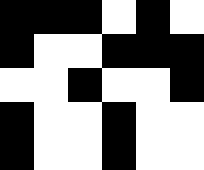[["black", "black", "black", "white", "black", "white"], ["black", "white", "white", "black", "black", "black"], ["white", "white", "black", "white", "white", "black"], ["black", "white", "white", "black", "white", "white"], ["black", "white", "white", "black", "white", "white"]]